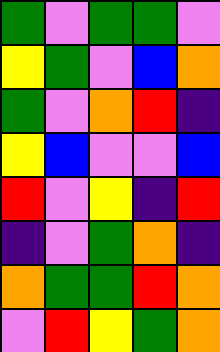[["green", "violet", "green", "green", "violet"], ["yellow", "green", "violet", "blue", "orange"], ["green", "violet", "orange", "red", "indigo"], ["yellow", "blue", "violet", "violet", "blue"], ["red", "violet", "yellow", "indigo", "red"], ["indigo", "violet", "green", "orange", "indigo"], ["orange", "green", "green", "red", "orange"], ["violet", "red", "yellow", "green", "orange"]]